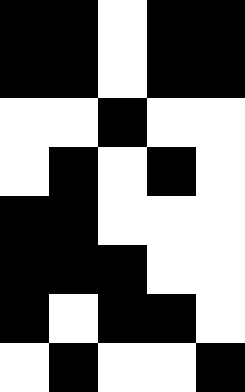[["black", "black", "white", "black", "black"], ["black", "black", "white", "black", "black"], ["white", "white", "black", "white", "white"], ["white", "black", "white", "black", "white"], ["black", "black", "white", "white", "white"], ["black", "black", "black", "white", "white"], ["black", "white", "black", "black", "white"], ["white", "black", "white", "white", "black"]]